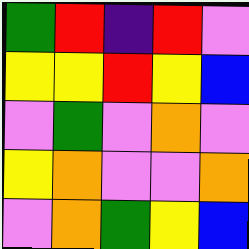[["green", "red", "indigo", "red", "violet"], ["yellow", "yellow", "red", "yellow", "blue"], ["violet", "green", "violet", "orange", "violet"], ["yellow", "orange", "violet", "violet", "orange"], ["violet", "orange", "green", "yellow", "blue"]]